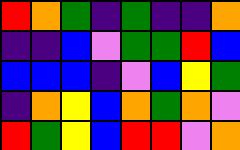[["red", "orange", "green", "indigo", "green", "indigo", "indigo", "orange"], ["indigo", "indigo", "blue", "violet", "green", "green", "red", "blue"], ["blue", "blue", "blue", "indigo", "violet", "blue", "yellow", "green"], ["indigo", "orange", "yellow", "blue", "orange", "green", "orange", "violet"], ["red", "green", "yellow", "blue", "red", "red", "violet", "orange"]]